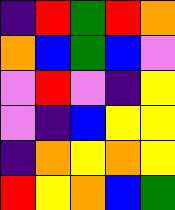[["indigo", "red", "green", "red", "orange"], ["orange", "blue", "green", "blue", "violet"], ["violet", "red", "violet", "indigo", "yellow"], ["violet", "indigo", "blue", "yellow", "yellow"], ["indigo", "orange", "yellow", "orange", "yellow"], ["red", "yellow", "orange", "blue", "green"]]